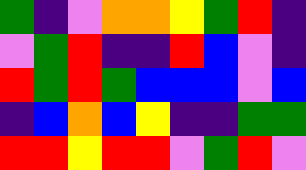[["green", "indigo", "violet", "orange", "orange", "yellow", "green", "red", "indigo"], ["violet", "green", "red", "indigo", "indigo", "red", "blue", "violet", "indigo"], ["red", "green", "red", "green", "blue", "blue", "blue", "violet", "blue"], ["indigo", "blue", "orange", "blue", "yellow", "indigo", "indigo", "green", "green"], ["red", "red", "yellow", "red", "red", "violet", "green", "red", "violet"]]